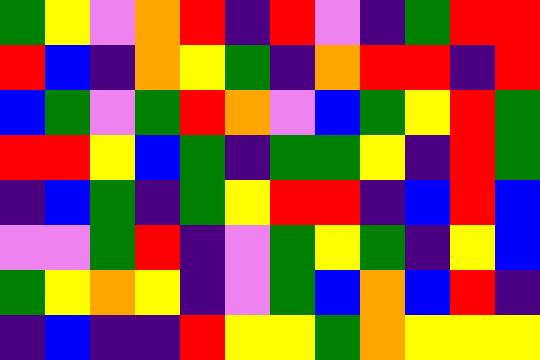[["green", "yellow", "violet", "orange", "red", "indigo", "red", "violet", "indigo", "green", "red", "red"], ["red", "blue", "indigo", "orange", "yellow", "green", "indigo", "orange", "red", "red", "indigo", "red"], ["blue", "green", "violet", "green", "red", "orange", "violet", "blue", "green", "yellow", "red", "green"], ["red", "red", "yellow", "blue", "green", "indigo", "green", "green", "yellow", "indigo", "red", "green"], ["indigo", "blue", "green", "indigo", "green", "yellow", "red", "red", "indigo", "blue", "red", "blue"], ["violet", "violet", "green", "red", "indigo", "violet", "green", "yellow", "green", "indigo", "yellow", "blue"], ["green", "yellow", "orange", "yellow", "indigo", "violet", "green", "blue", "orange", "blue", "red", "indigo"], ["indigo", "blue", "indigo", "indigo", "red", "yellow", "yellow", "green", "orange", "yellow", "yellow", "yellow"]]